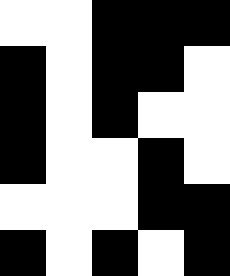[["white", "white", "black", "black", "black"], ["black", "white", "black", "black", "white"], ["black", "white", "black", "white", "white"], ["black", "white", "white", "black", "white"], ["white", "white", "white", "black", "black"], ["black", "white", "black", "white", "black"]]